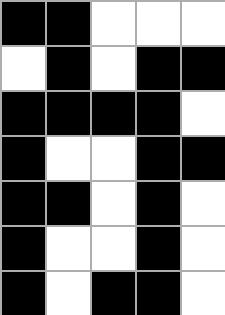[["black", "black", "white", "white", "white"], ["white", "black", "white", "black", "black"], ["black", "black", "black", "black", "white"], ["black", "white", "white", "black", "black"], ["black", "black", "white", "black", "white"], ["black", "white", "white", "black", "white"], ["black", "white", "black", "black", "white"]]